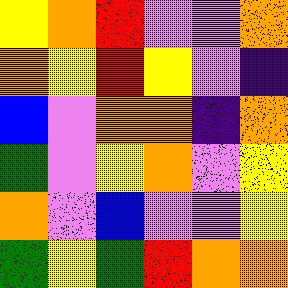[["yellow", "orange", "red", "violet", "violet", "orange"], ["orange", "yellow", "red", "yellow", "violet", "indigo"], ["blue", "violet", "orange", "orange", "indigo", "orange"], ["green", "violet", "yellow", "orange", "violet", "yellow"], ["orange", "violet", "blue", "violet", "violet", "yellow"], ["green", "yellow", "green", "red", "orange", "orange"]]